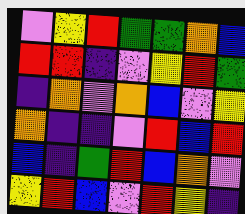[["violet", "yellow", "red", "green", "green", "orange", "blue"], ["red", "red", "indigo", "violet", "yellow", "red", "green"], ["indigo", "orange", "violet", "orange", "blue", "violet", "yellow"], ["orange", "indigo", "indigo", "violet", "red", "blue", "red"], ["blue", "indigo", "green", "red", "blue", "orange", "violet"], ["yellow", "red", "blue", "violet", "red", "yellow", "indigo"]]